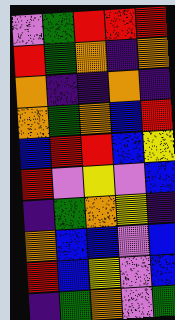[["violet", "green", "red", "red", "red"], ["red", "green", "orange", "indigo", "orange"], ["orange", "indigo", "indigo", "orange", "indigo"], ["orange", "green", "orange", "blue", "red"], ["blue", "red", "red", "blue", "yellow"], ["red", "violet", "yellow", "violet", "blue"], ["indigo", "green", "orange", "yellow", "indigo"], ["orange", "blue", "blue", "violet", "blue"], ["red", "blue", "yellow", "violet", "blue"], ["indigo", "green", "orange", "violet", "green"]]